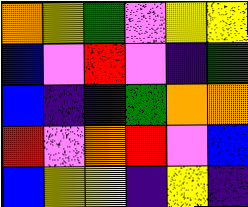[["orange", "yellow", "green", "violet", "yellow", "yellow"], ["blue", "violet", "red", "violet", "indigo", "green"], ["blue", "indigo", "indigo", "green", "orange", "orange"], ["red", "violet", "orange", "red", "violet", "blue"], ["blue", "yellow", "yellow", "indigo", "yellow", "indigo"]]